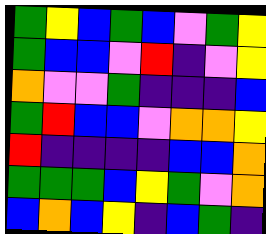[["green", "yellow", "blue", "green", "blue", "violet", "green", "yellow"], ["green", "blue", "blue", "violet", "red", "indigo", "violet", "yellow"], ["orange", "violet", "violet", "green", "indigo", "indigo", "indigo", "blue"], ["green", "red", "blue", "blue", "violet", "orange", "orange", "yellow"], ["red", "indigo", "indigo", "indigo", "indigo", "blue", "blue", "orange"], ["green", "green", "green", "blue", "yellow", "green", "violet", "orange"], ["blue", "orange", "blue", "yellow", "indigo", "blue", "green", "indigo"]]